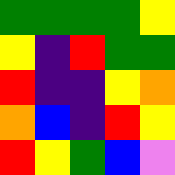[["green", "green", "green", "green", "yellow"], ["yellow", "indigo", "red", "green", "green"], ["red", "indigo", "indigo", "yellow", "orange"], ["orange", "blue", "indigo", "red", "yellow"], ["red", "yellow", "green", "blue", "violet"]]